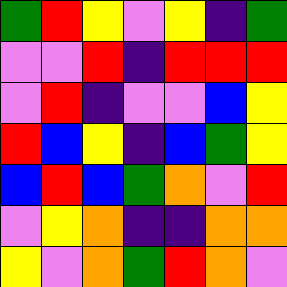[["green", "red", "yellow", "violet", "yellow", "indigo", "green"], ["violet", "violet", "red", "indigo", "red", "red", "red"], ["violet", "red", "indigo", "violet", "violet", "blue", "yellow"], ["red", "blue", "yellow", "indigo", "blue", "green", "yellow"], ["blue", "red", "blue", "green", "orange", "violet", "red"], ["violet", "yellow", "orange", "indigo", "indigo", "orange", "orange"], ["yellow", "violet", "orange", "green", "red", "orange", "violet"]]